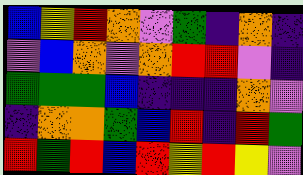[["blue", "yellow", "red", "orange", "violet", "green", "indigo", "orange", "indigo"], ["violet", "blue", "orange", "violet", "orange", "red", "red", "violet", "indigo"], ["green", "green", "green", "blue", "indigo", "indigo", "indigo", "orange", "violet"], ["indigo", "orange", "orange", "green", "blue", "red", "indigo", "red", "green"], ["red", "green", "red", "blue", "red", "yellow", "red", "yellow", "violet"]]